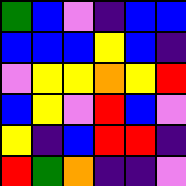[["green", "blue", "violet", "indigo", "blue", "blue"], ["blue", "blue", "blue", "yellow", "blue", "indigo"], ["violet", "yellow", "yellow", "orange", "yellow", "red"], ["blue", "yellow", "violet", "red", "blue", "violet"], ["yellow", "indigo", "blue", "red", "red", "indigo"], ["red", "green", "orange", "indigo", "indigo", "violet"]]